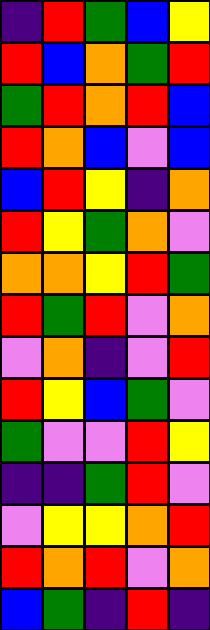[["indigo", "red", "green", "blue", "yellow"], ["red", "blue", "orange", "green", "red"], ["green", "red", "orange", "red", "blue"], ["red", "orange", "blue", "violet", "blue"], ["blue", "red", "yellow", "indigo", "orange"], ["red", "yellow", "green", "orange", "violet"], ["orange", "orange", "yellow", "red", "green"], ["red", "green", "red", "violet", "orange"], ["violet", "orange", "indigo", "violet", "red"], ["red", "yellow", "blue", "green", "violet"], ["green", "violet", "violet", "red", "yellow"], ["indigo", "indigo", "green", "red", "violet"], ["violet", "yellow", "yellow", "orange", "red"], ["red", "orange", "red", "violet", "orange"], ["blue", "green", "indigo", "red", "indigo"]]